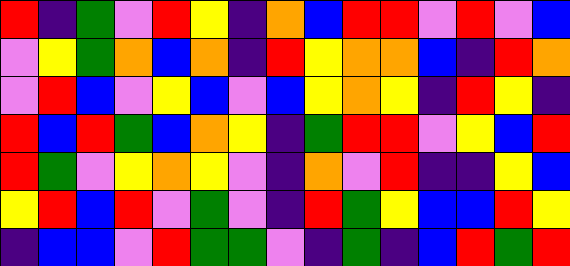[["red", "indigo", "green", "violet", "red", "yellow", "indigo", "orange", "blue", "red", "red", "violet", "red", "violet", "blue"], ["violet", "yellow", "green", "orange", "blue", "orange", "indigo", "red", "yellow", "orange", "orange", "blue", "indigo", "red", "orange"], ["violet", "red", "blue", "violet", "yellow", "blue", "violet", "blue", "yellow", "orange", "yellow", "indigo", "red", "yellow", "indigo"], ["red", "blue", "red", "green", "blue", "orange", "yellow", "indigo", "green", "red", "red", "violet", "yellow", "blue", "red"], ["red", "green", "violet", "yellow", "orange", "yellow", "violet", "indigo", "orange", "violet", "red", "indigo", "indigo", "yellow", "blue"], ["yellow", "red", "blue", "red", "violet", "green", "violet", "indigo", "red", "green", "yellow", "blue", "blue", "red", "yellow"], ["indigo", "blue", "blue", "violet", "red", "green", "green", "violet", "indigo", "green", "indigo", "blue", "red", "green", "red"]]